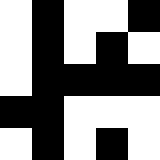[["white", "black", "white", "white", "black"], ["white", "black", "white", "black", "white"], ["white", "black", "black", "black", "black"], ["black", "black", "white", "white", "white"], ["white", "black", "white", "black", "white"]]